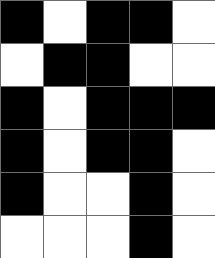[["black", "white", "black", "black", "white"], ["white", "black", "black", "white", "white"], ["black", "white", "black", "black", "black"], ["black", "white", "black", "black", "white"], ["black", "white", "white", "black", "white"], ["white", "white", "white", "black", "white"]]